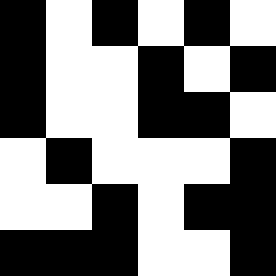[["black", "white", "black", "white", "black", "white"], ["black", "white", "white", "black", "white", "black"], ["black", "white", "white", "black", "black", "white"], ["white", "black", "white", "white", "white", "black"], ["white", "white", "black", "white", "black", "black"], ["black", "black", "black", "white", "white", "black"]]